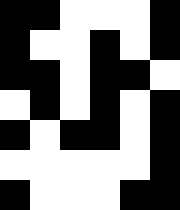[["black", "black", "white", "white", "white", "black"], ["black", "white", "white", "black", "white", "black"], ["black", "black", "white", "black", "black", "white"], ["white", "black", "white", "black", "white", "black"], ["black", "white", "black", "black", "white", "black"], ["white", "white", "white", "white", "white", "black"], ["black", "white", "white", "white", "black", "black"]]